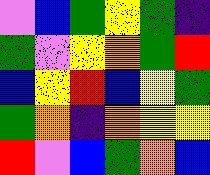[["violet", "blue", "green", "yellow", "green", "indigo"], ["green", "violet", "yellow", "orange", "green", "red"], ["blue", "yellow", "red", "blue", "yellow", "green"], ["green", "orange", "indigo", "orange", "yellow", "yellow"], ["red", "violet", "blue", "green", "orange", "blue"]]